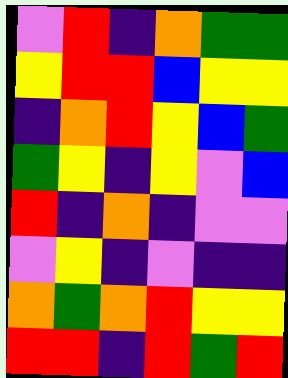[["violet", "red", "indigo", "orange", "green", "green"], ["yellow", "red", "red", "blue", "yellow", "yellow"], ["indigo", "orange", "red", "yellow", "blue", "green"], ["green", "yellow", "indigo", "yellow", "violet", "blue"], ["red", "indigo", "orange", "indigo", "violet", "violet"], ["violet", "yellow", "indigo", "violet", "indigo", "indigo"], ["orange", "green", "orange", "red", "yellow", "yellow"], ["red", "red", "indigo", "red", "green", "red"]]